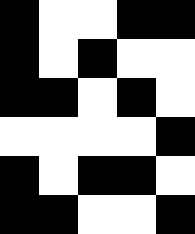[["black", "white", "white", "black", "black"], ["black", "white", "black", "white", "white"], ["black", "black", "white", "black", "white"], ["white", "white", "white", "white", "black"], ["black", "white", "black", "black", "white"], ["black", "black", "white", "white", "black"]]